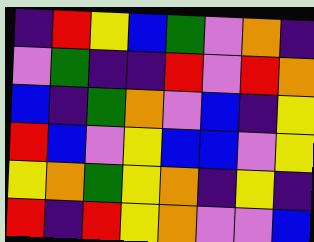[["indigo", "red", "yellow", "blue", "green", "violet", "orange", "indigo"], ["violet", "green", "indigo", "indigo", "red", "violet", "red", "orange"], ["blue", "indigo", "green", "orange", "violet", "blue", "indigo", "yellow"], ["red", "blue", "violet", "yellow", "blue", "blue", "violet", "yellow"], ["yellow", "orange", "green", "yellow", "orange", "indigo", "yellow", "indigo"], ["red", "indigo", "red", "yellow", "orange", "violet", "violet", "blue"]]